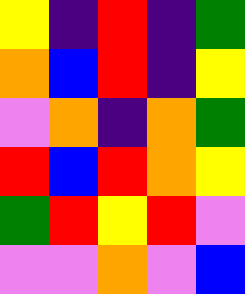[["yellow", "indigo", "red", "indigo", "green"], ["orange", "blue", "red", "indigo", "yellow"], ["violet", "orange", "indigo", "orange", "green"], ["red", "blue", "red", "orange", "yellow"], ["green", "red", "yellow", "red", "violet"], ["violet", "violet", "orange", "violet", "blue"]]